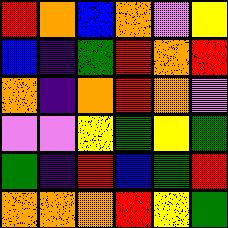[["red", "orange", "blue", "orange", "violet", "yellow"], ["blue", "indigo", "green", "red", "orange", "red"], ["orange", "indigo", "orange", "red", "orange", "violet"], ["violet", "violet", "yellow", "green", "yellow", "green"], ["green", "indigo", "red", "blue", "green", "red"], ["orange", "orange", "orange", "red", "yellow", "green"]]